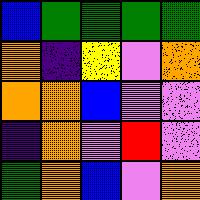[["blue", "green", "green", "green", "green"], ["orange", "indigo", "yellow", "violet", "orange"], ["orange", "orange", "blue", "violet", "violet"], ["indigo", "orange", "violet", "red", "violet"], ["green", "orange", "blue", "violet", "orange"]]